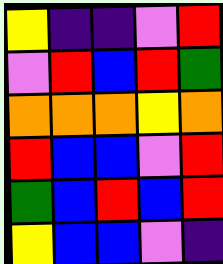[["yellow", "indigo", "indigo", "violet", "red"], ["violet", "red", "blue", "red", "green"], ["orange", "orange", "orange", "yellow", "orange"], ["red", "blue", "blue", "violet", "red"], ["green", "blue", "red", "blue", "red"], ["yellow", "blue", "blue", "violet", "indigo"]]